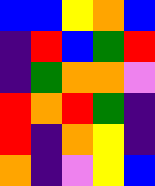[["blue", "blue", "yellow", "orange", "blue"], ["indigo", "red", "blue", "green", "red"], ["indigo", "green", "orange", "orange", "violet"], ["red", "orange", "red", "green", "indigo"], ["red", "indigo", "orange", "yellow", "indigo"], ["orange", "indigo", "violet", "yellow", "blue"]]